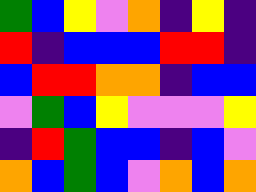[["green", "blue", "yellow", "violet", "orange", "indigo", "yellow", "indigo"], ["red", "indigo", "blue", "blue", "blue", "red", "red", "indigo"], ["blue", "red", "red", "orange", "orange", "indigo", "blue", "blue"], ["violet", "green", "blue", "yellow", "violet", "violet", "violet", "yellow"], ["indigo", "red", "green", "blue", "blue", "indigo", "blue", "violet"], ["orange", "blue", "green", "blue", "violet", "orange", "blue", "orange"]]